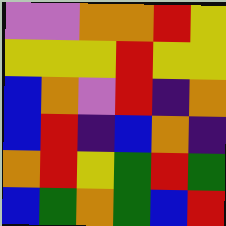[["violet", "violet", "orange", "orange", "red", "yellow"], ["yellow", "yellow", "yellow", "red", "yellow", "yellow"], ["blue", "orange", "violet", "red", "indigo", "orange"], ["blue", "red", "indigo", "blue", "orange", "indigo"], ["orange", "red", "yellow", "green", "red", "green"], ["blue", "green", "orange", "green", "blue", "red"]]